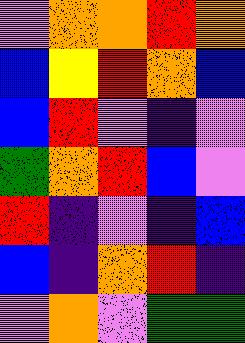[["violet", "orange", "orange", "red", "orange"], ["blue", "yellow", "red", "orange", "blue"], ["blue", "red", "violet", "indigo", "violet"], ["green", "orange", "red", "blue", "violet"], ["red", "indigo", "violet", "indigo", "blue"], ["blue", "indigo", "orange", "red", "indigo"], ["violet", "orange", "violet", "green", "green"]]